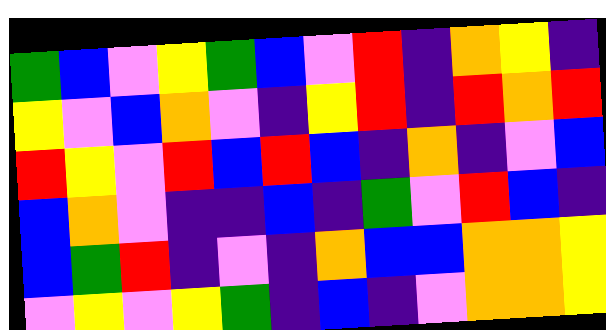[["green", "blue", "violet", "yellow", "green", "blue", "violet", "red", "indigo", "orange", "yellow", "indigo"], ["yellow", "violet", "blue", "orange", "violet", "indigo", "yellow", "red", "indigo", "red", "orange", "red"], ["red", "yellow", "violet", "red", "blue", "red", "blue", "indigo", "orange", "indigo", "violet", "blue"], ["blue", "orange", "violet", "indigo", "indigo", "blue", "indigo", "green", "violet", "red", "blue", "indigo"], ["blue", "green", "red", "indigo", "violet", "indigo", "orange", "blue", "blue", "orange", "orange", "yellow"], ["violet", "yellow", "violet", "yellow", "green", "indigo", "blue", "indigo", "violet", "orange", "orange", "yellow"]]